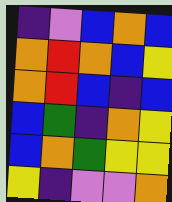[["indigo", "violet", "blue", "orange", "blue"], ["orange", "red", "orange", "blue", "yellow"], ["orange", "red", "blue", "indigo", "blue"], ["blue", "green", "indigo", "orange", "yellow"], ["blue", "orange", "green", "yellow", "yellow"], ["yellow", "indigo", "violet", "violet", "orange"]]